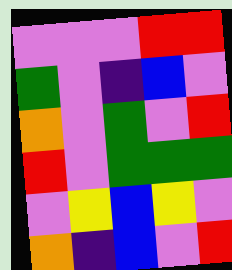[["violet", "violet", "violet", "red", "red"], ["green", "violet", "indigo", "blue", "violet"], ["orange", "violet", "green", "violet", "red"], ["red", "violet", "green", "green", "green"], ["violet", "yellow", "blue", "yellow", "violet"], ["orange", "indigo", "blue", "violet", "red"]]